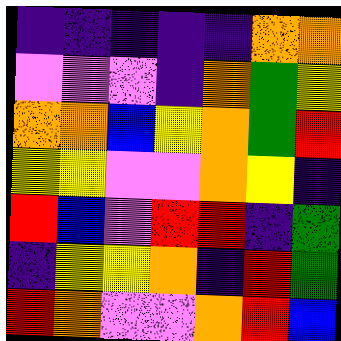[["indigo", "indigo", "indigo", "indigo", "indigo", "orange", "orange"], ["violet", "violet", "violet", "indigo", "orange", "green", "yellow"], ["orange", "orange", "blue", "yellow", "orange", "green", "red"], ["yellow", "yellow", "violet", "violet", "orange", "yellow", "indigo"], ["red", "blue", "violet", "red", "red", "indigo", "green"], ["indigo", "yellow", "yellow", "orange", "indigo", "red", "green"], ["red", "orange", "violet", "violet", "orange", "red", "blue"]]